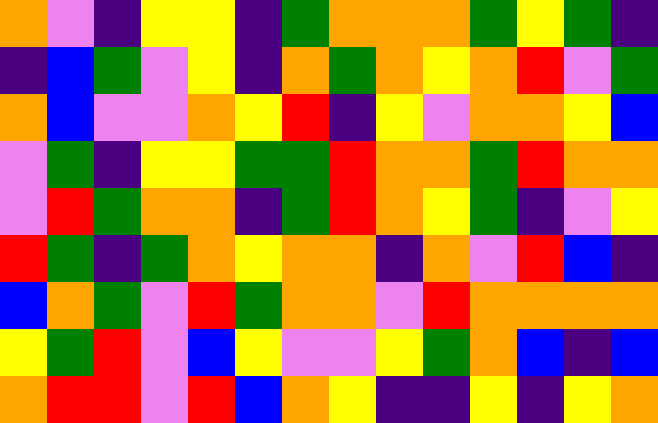[["orange", "violet", "indigo", "yellow", "yellow", "indigo", "green", "orange", "orange", "orange", "green", "yellow", "green", "indigo"], ["indigo", "blue", "green", "violet", "yellow", "indigo", "orange", "green", "orange", "yellow", "orange", "red", "violet", "green"], ["orange", "blue", "violet", "violet", "orange", "yellow", "red", "indigo", "yellow", "violet", "orange", "orange", "yellow", "blue"], ["violet", "green", "indigo", "yellow", "yellow", "green", "green", "red", "orange", "orange", "green", "red", "orange", "orange"], ["violet", "red", "green", "orange", "orange", "indigo", "green", "red", "orange", "yellow", "green", "indigo", "violet", "yellow"], ["red", "green", "indigo", "green", "orange", "yellow", "orange", "orange", "indigo", "orange", "violet", "red", "blue", "indigo"], ["blue", "orange", "green", "violet", "red", "green", "orange", "orange", "violet", "red", "orange", "orange", "orange", "orange"], ["yellow", "green", "red", "violet", "blue", "yellow", "violet", "violet", "yellow", "green", "orange", "blue", "indigo", "blue"], ["orange", "red", "red", "violet", "red", "blue", "orange", "yellow", "indigo", "indigo", "yellow", "indigo", "yellow", "orange"]]